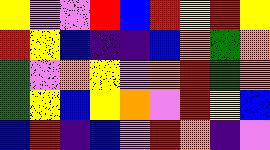[["yellow", "violet", "violet", "red", "blue", "red", "yellow", "red", "yellow"], ["red", "yellow", "blue", "indigo", "indigo", "blue", "orange", "green", "orange"], ["green", "violet", "orange", "yellow", "violet", "orange", "red", "green", "orange"], ["green", "yellow", "blue", "yellow", "orange", "violet", "red", "yellow", "blue"], ["blue", "red", "indigo", "blue", "violet", "red", "orange", "indigo", "violet"]]